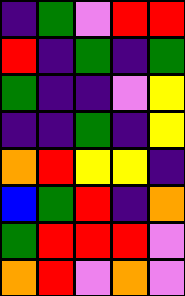[["indigo", "green", "violet", "red", "red"], ["red", "indigo", "green", "indigo", "green"], ["green", "indigo", "indigo", "violet", "yellow"], ["indigo", "indigo", "green", "indigo", "yellow"], ["orange", "red", "yellow", "yellow", "indigo"], ["blue", "green", "red", "indigo", "orange"], ["green", "red", "red", "red", "violet"], ["orange", "red", "violet", "orange", "violet"]]